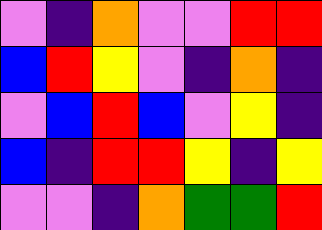[["violet", "indigo", "orange", "violet", "violet", "red", "red"], ["blue", "red", "yellow", "violet", "indigo", "orange", "indigo"], ["violet", "blue", "red", "blue", "violet", "yellow", "indigo"], ["blue", "indigo", "red", "red", "yellow", "indigo", "yellow"], ["violet", "violet", "indigo", "orange", "green", "green", "red"]]